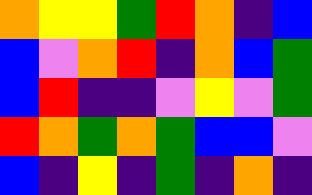[["orange", "yellow", "yellow", "green", "red", "orange", "indigo", "blue"], ["blue", "violet", "orange", "red", "indigo", "orange", "blue", "green"], ["blue", "red", "indigo", "indigo", "violet", "yellow", "violet", "green"], ["red", "orange", "green", "orange", "green", "blue", "blue", "violet"], ["blue", "indigo", "yellow", "indigo", "green", "indigo", "orange", "indigo"]]